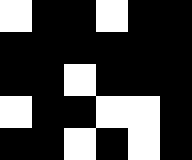[["white", "black", "black", "white", "black", "black"], ["black", "black", "black", "black", "black", "black"], ["black", "black", "white", "black", "black", "black"], ["white", "black", "black", "white", "white", "black"], ["black", "black", "white", "black", "white", "black"]]